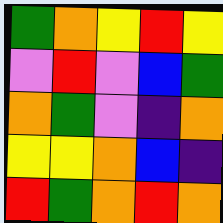[["green", "orange", "yellow", "red", "yellow"], ["violet", "red", "violet", "blue", "green"], ["orange", "green", "violet", "indigo", "orange"], ["yellow", "yellow", "orange", "blue", "indigo"], ["red", "green", "orange", "red", "orange"]]